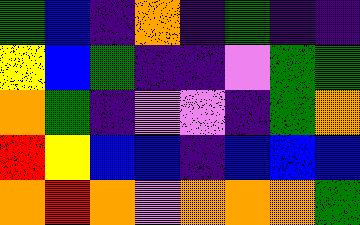[["green", "blue", "indigo", "orange", "indigo", "green", "indigo", "indigo"], ["yellow", "blue", "green", "indigo", "indigo", "violet", "green", "green"], ["orange", "green", "indigo", "violet", "violet", "indigo", "green", "orange"], ["red", "yellow", "blue", "blue", "indigo", "blue", "blue", "blue"], ["orange", "red", "orange", "violet", "orange", "orange", "orange", "green"]]